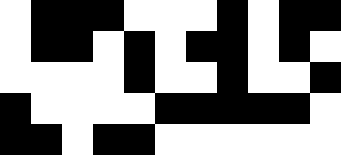[["white", "black", "black", "black", "white", "white", "white", "black", "white", "black", "black"], ["white", "black", "black", "white", "black", "white", "black", "black", "white", "black", "white"], ["white", "white", "white", "white", "black", "white", "white", "black", "white", "white", "black"], ["black", "white", "white", "white", "white", "black", "black", "black", "black", "black", "white"], ["black", "black", "white", "black", "black", "white", "white", "white", "white", "white", "white"]]